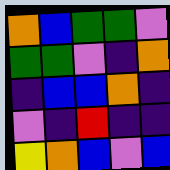[["orange", "blue", "green", "green", "violet"], ["green", "green", "violet", "indigo", "orange"], ["indigo", "blue", "blue", "orange", "indigo"], ["violet", "indigo", "red", "indigo", "indigo"], ["yellow", "orange", "blue", "violet", "blue"]]